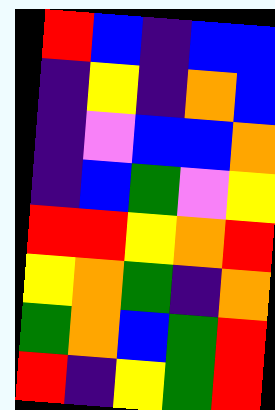[["red", "blue", "indigo", "blue", "blue"], ["indigo", "yellow", "indigo", "orange", "blue"], ["indigo", "violet", "blue", "blue", "orange"], ["indigo", "blue", "green", "violet", "yellow"], ["red", "red", "yellow", "orange", "red"], ["yellow", "orange", "green", "indigo", "orange"], ["green", "orange", "blue", "green", "red"], ["red", "indigo", "yellow", "green", "red"]]